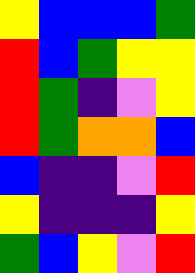[["yellow", "blue", "blue", "blue", "green"], ["red", "blue", "green", "yellow", "yellow"], ["red", "green", "indigo", "violet", "yellow"], ["red", "green", "orange", "orange", "blue"], ["blue", "indigo", "indigo", "violet", "red"], ["yellow", "indigo", "indigo", "indigo", "yellow"], ["green", "blue", "yellow", "violet", "red"]]